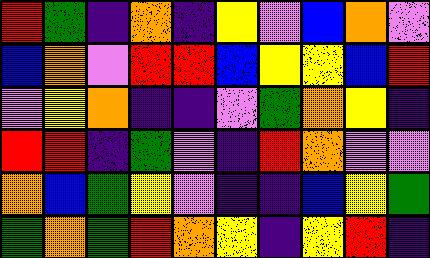[["red", "green", "indigo", "orange", "indigo", "yellow", "violet", "blue", "orange", "violet"], ["blue", "orange", "violet", "red", "red", "blue", "yellow", "yellow", "blue", "red"], ["violet", "yellow", "orange", "indigo", "indigo", "violet", "green", "orange", "yellow", "indigo"], ["red", "red", "indigo", "green", "violet", "indigo", "red", "orange", "violet", "violet"], ["orange", "blue", "green", "yellow", "violet", "indigo", "indigo", "blue", "yellow", "green"], ["green", "orange", "green", "red", "orange", "yellow", "indigo", "yellow", "red", "indigo"]]